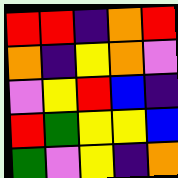[["red", "red", "indigo", "orange", "red"], ["orange", "indigo", "yellow", "orange", "violet"], ["violet", "yellow", "red", "blue", "indigo"], ["red", "green", "yellow", "yellow", "blue"], ["green", "violet", "yellow", "indigo", "orange"]]